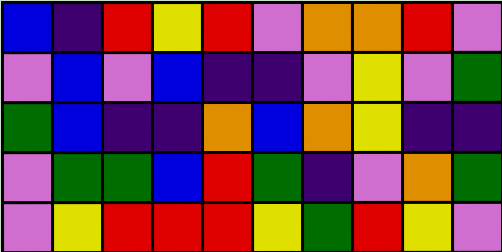[["blue", "indigo", "red", "yellow", "red", "violet", "orange", "orange", "red", "violet"], ["violet", "blue", "violet", "blue", "indigo", "indigo", "violet", "yellow", "violet", "green"], ["green", "blue", "indigo", "indigo", "orange", "blue", "orange", "yellow", "indigo", "indigo"], ["violet", "green", "green", "blue", "red", "green", "indigo", "violet", "orange", "green"], ["violet", "yellow", "red", "red", "red", "yellow", "green", "red", "yellow", "violet"]]